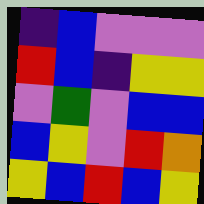[["indigo", "blue", "violet", "violet", "violet"], ["red", "blue", "indigo", "yellow", "yellow"], ["violet", "green", "violet", "blue", "blue"], ["blue", "yellow", "violet", "red", "orange"], ["yellow", "blue", "red", "blue", "yellow"]]